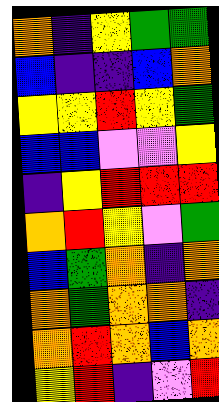[["orange", "indigo", "yellow", "green", "green"], ["blue", "indigo", "indigo", "blue", "orange"], ["yellow", "yellow", "red", "yellow", "green"], ["blue", "blue", "violet", "violet", "yellow"], ["indigo", "yellow", "red", "red", "red"], ["orange", "red", "yellow", "violet", "green"], ["blue", "green", "orange", "indigo", "orange"], ["orange", "green", "orange", "orange", "indigo"], ["orange", "red", "orange", "blue", "orange"], ["yellow", "red", "indigo", "violet", "red"]]